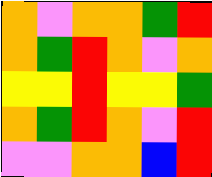[["orange", "violet", "orange", "orange", "green", "red"], ["orange", "green", "red", "orange", "violet", "orange"], ["yellow", "yellow", "red", "yellow", "yellow", "green"], ["orange", "green", "red", "orange", "violet", "red"], ["violet", "violet", "orange", "orange", "blue", "red"]]